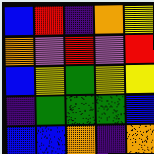[["blue", "red", "indigo", "orange", "yellow"], ["orange", "violet", "red", "violet", "red"], ["blue", "yellow", "green", "yellow", "yellow"], ["indigo", "green", "green", "green", "blue"], ["blue", "blue", "orange", "indigo", "orange"]]